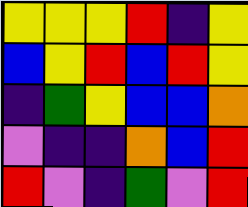[["yellow", "yellow", "yellow", "red", "indigo", "yellow"], ["blue", "yellow", "red", "blue", "red", "yellow"], ["indigo", "green", "yellow", "blue", "blue", "orange"], ["violet", "indigo", "indigo", "orange", "blue", "red"], ["red", "violet", "indigo", "green", "violet", "red"]]